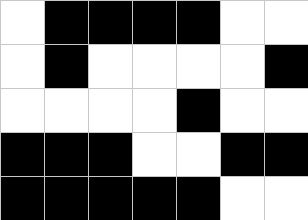[["white", "black", "black", "black", "black", "white", "white"], ["white", "black", "white", "white", "white", "white", "black"], ["white", "white", "white", "white", "black", "white", "white"], ["black", "black", "black", "white", "white", "black", "black"], ["black", "black", "black", "black", "black", "white", "white"]]